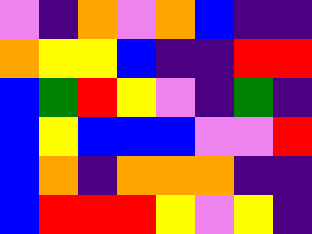[["violet", "indigo", "orange", "violet", "orange", "blue", "indigo", "indigo"], ["orange", "yellow", "yellow", "blue", "indigo", "indigo", "red", "red"], ["blue", "green", "red", "yellow", "violet", "indigo", "green", "indigo"], ["blue", "yellow", "blue", "blue", "blue", "violet", "violet", "red"], ["blue", "orange", "indigo", "orange", "orange", "orange", "indigo", "indigo"], ["blue", "red", "red", "red", "yellow", "violet", "yellow", "indigo"]]